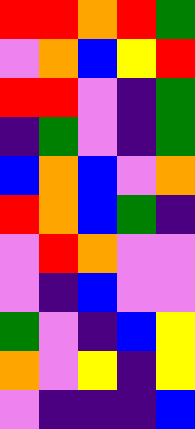[["red", "red", "orange", "red", "green"], ["violet", "orange", "blue", "yellow", "red"], ["red", "red", "violet", "indigo", "green"], ["indigo", "green", "violet", "indigo", "green"], ["blue", "orange", "blue", "violet", "orange"], ["red", "orange", "blue", "green", "indigo"], ["violet", "red", "orange", "violet", "violet"], ["violet", "indigo", "blue", "violet", "violet"], ["green", "violet", "indigo", "blue", "yellow"], ["orange", "violet", "yellow", "indigo", "yellow"], ["violet", "indigo", "indigo", "indigo", "blue"]]